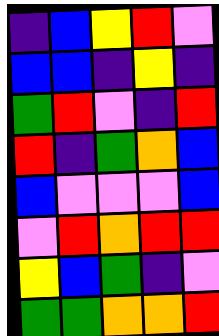[["indigo", "blue", "yellow", "red", "violet"], ["blue", "blue", "indigo", "yellow", "indigo"], ["green", "red", "violet", "indigo", "red"], ["red", "indigo", "green", "orange", "blue"], ["blue", "violet", "violet", "violet", "blue"], ["violet", "red", "orange", "red", "red"], ["yellow", "blue", "green", "indigo", "violet"], ["green", "green", "orange", "orange", "red"]]